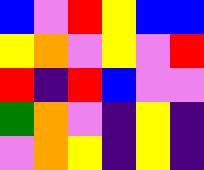[["blue", "violet", "red", "yellow", "blue", "blue"], ["yellow", "orange", "violet", "yellow", "violet", "red"], ["red", "indigo", "red", "blue", "violet", "violet"], ["green", "orange", "violet", "indigo", "yellow", "indigo"], ["violet", "orange", "yellow", "indigo", "yellow", "indigo"]]